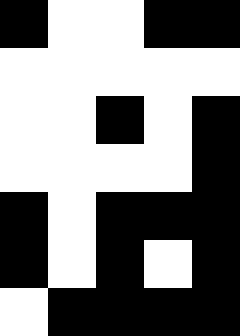[["black", "white", "white", "black", "black"], ["white", "white", "white", "white", "white"], ["white", "white", "black", "white", "black"], ["white", "white", "white", "white", "black"], ["black", "white", "black", "black", "black"], ["black", "white", "black", "white", "black"], ["white", "black", "black", "black", "black"]]